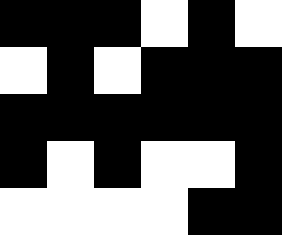[["black", "black", "black", "white", "black", "white"], ["white", "black", "white", "black", "black", "black"], ["black", "black", "black", "black", "black", "black"], ["black", "white", "black", "white", "white", "black"], ["white", "white", "white", "white", "black", "black"]]